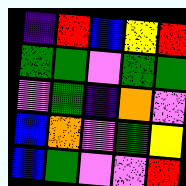[["indigo", "red", "blue", "yellow", "red"], ["green", "green", "violet", "green", "green"], ["violet", "green", "indigo", "orange", "violet"], ["blue", "orange", "violet", "green", "yellow"], ["blue", "green", "violet", "violet", "red"]]